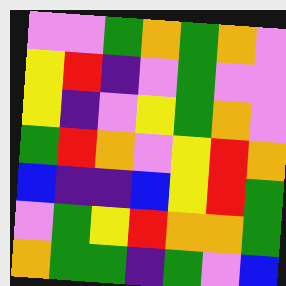[["violet", "violet", "green", "orange", "green", "orange", "violet"], ["yellow", "red", "indigo", "violet", "green", "violet", "violet"], ["yellow", "indigo", "violet", "yellow", "green", "orange", "violet"], ["green", "red", "orange", "violet", "yellow", "red", "orange"], ["blue", "indigo", "indigo", "blue", "yellow", "red", "green"], ["violet", "green", "yellow", "red", "orange", "orange", "green"], ["orange", "green", "green", "indigo", "green", "violet", "blue"]]